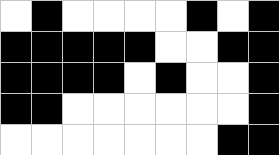[["white", "black", "white", "white", "white", "white", "black", "white", "black"], ["black", "black", "black", "black", "black", "white", "white", "black", "black"], ["black", "black", "black", "black", "white", "black", "white", "white", "black"], ["black", "black", "white", "white", "white", "white", "white", "white", "black"], ["white", "white", "white", "white", "white", "white", "white", "black", "black"]]